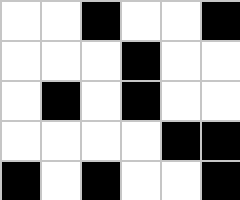[["white", "white", "black", "white", "white", "black"], ["white", "white", "white", "black", "white", "white"], ["white", "black", "white", "black", "white", "white"], ["white", "white", "white", "white", "black", "black"], ["black", "white", "black", "white", "white", "black"]]